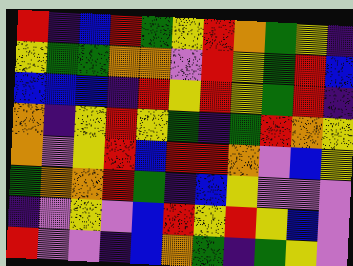[["red", "indigo", "blue", "red", "green", "yellow", "red", "orange", "green", "yellow", "indigo"], ["yellow", "green", "green", "orange", "orange", "violet", "red", "yellow", "green", "red", "blue"], ["blue", "blue", "blue", "indigo", "red", "yellow", "red", "yellow", "green", "red", "indigo"], ["orange", "indigo", "yellow", "red", "yellow", "green", "indigo", "green", "red", "orange", "yellow"], ["orange", "violet", "yellow", "red", "blue", "red", "red", "orange", "violet", "blue", "yellow"], ["green", "orange", "orange", "red", "green", "indigo", "blue", "yellow", "violet", "violet", "violet"], ["indigo", "violet", "yellow", "violet", "blue", "red", "yellow", "red", "yellow", "blue", "violet"], ["red", "violet", "violet", "indigo", "blue", "orange", "green", "indigo", "green", "yellow", "violet"]]